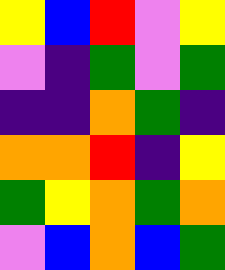[["yellow", "blue", "red", "violet", "yellow"], ["violet", "indigo", "green", "violet", "green"], ["indigo", "indigo", "orange", "green", "indigo"], ["orange", "orange", "red", "indigo", "yellow"], ["green", "yellow", "orange", "green", "orange"], ["violet", "blue", "orange", "blue", "green"]]